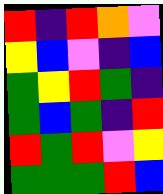[["red", "indigo", "red", "orange", "violet"], ["yellow", "blue", "violet", "indigo", "blue"], ["green", "yellow", "red", "green", "indigo"], ["green", "blue", "green", "indigo", "red"], ["red", "green", "red", "violet", "yellow"], ["green", "green", "green", "red", "blue"]]